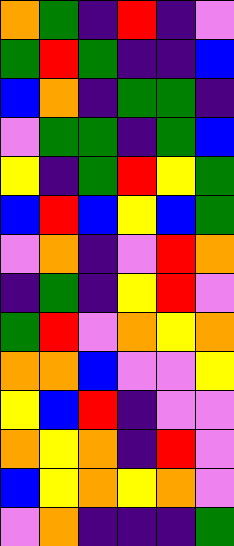[["orange", "green", "indigo", "red", "indigo", "violet"], ["green", "red", "green", "indigo", "indigo", "blue"], ["blue", "orange", "indigo", "green", "green", "indigo"], ["violet", "green", "green", "indigo", "green", "blue"], ["yellow", "indigo", "green", "red", "yellow", "green"], ["blue", "red", "blue", "yellow", "blue", "green"], ["violet", "orange", "indigo", "violet", "red", "orange"], ["indigo", "green", "indigo", "yellow", "red", "violet"], ["green", "red", "violet", "orange", "yellow", "orange"], ["orange", "orange", "blue", "violet", "violet", "yellow"], ["yellow", "blue", "red", "indigo", "violet", "violet"], ["orange", "yellow", "orange", "indigo", "red", "violet"], ["blue", "yellow", "orange", "yellow", "orange", "violet"], ["violet", "orange", "indigo", "indigo", "indigo", "green"]]